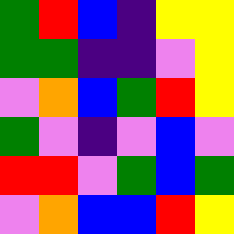[["green", "red", "blue", "indigo", "yellow", "yellow"], ["green", "green", "indigo", "indigo", "violet", "yellow"], ["violet", "orange", "blue", "green", "red", "yellow"], ["green", "violet", "indigo", "violet", "blue", "violet"], ["red", "red", "violet", "green", "blue", "green"], ["violet", "orange", "blue", "blue", "red", "yellow"]]